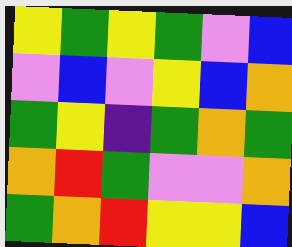[["yellow", "green", "yellow", "green", "violet", "blue"], ["violet", "blue", "violet", "yellow", "blue", "orange"], ["green", "yellow", "indigo", "green", "orange", "green"], ["orange", "red", "green", "violet", "violet", "orange"], ["green", "orange", "red", "yellow", "yellow", "blue"]]